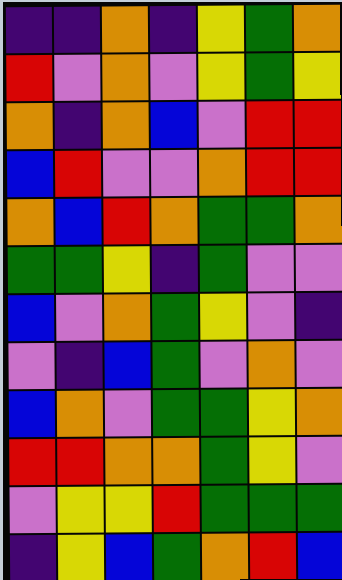[["indigo", "indigo", "orange", "indigo", "yellow", "green", "orange"], ["red", "violet", "orange", "violet", "yellow", "green", "yellow"], ["orange", "indigo", "orange", "blue", "violet", "red", "red"], ["blue", "red", "violet", "violet", "orange", "red", "red"], ["orange", "blue", "red", "orange", "green", "green", "orange"], ["green", "green", "yellow", "indigo", "green", "violet", "violet"], ["blue", "violet", "orange", "green", "yellow", "violet", "indigo"], ["violet", "indigo", "blue", "green", "violet", "orange", "violet"], ["blue", "orange", "violet", "green", "green", "yellow", "orange"], ["red", "red", "orange", "orange", "green", "yellow", "violet"], ["violet", "yellow", "yellow", "red", "green", "green", "green"], ["indigo", "yellow", "blue", "green", "orange", "red", "blue"]]